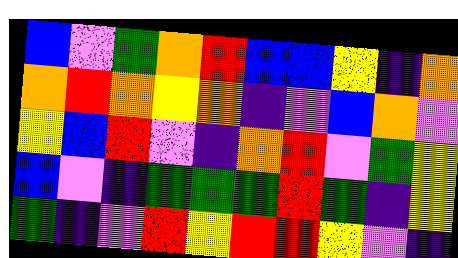[["blue", "violet", "green", "orange", "red", "blue", "blue", "yellow", "indigo", "orange"], ["orange", "red", "orange", "yellow", "orange", "indigo", "violet", "blue", "orange", "violet"], ["yellow", "blue", "red", "violet", "indigo", "orange", "red", "violet", "green", "yellow"], ["blue", "violet", "indigo", "green", "green", "green", "red", "green", "indigo", "yellow"], ["green", "indigo", "violet", "red", "yellow", "red", "red", "yellow", "violet", "indigo"]]